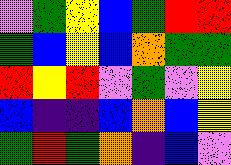[["violet", "green", "yellow", "blue", "green", "red", "red"], ["green", "blue", "yellow", "blue", "orange", "green", "green"], ["red", "yellow", "red", "violet", "green", "violet", "yellow"], ["blue", "indigo", "indigo", "blue", "orange", "blue", "yellow"], ["green", "red", "green", "orange", "indigo", "blue", "violet"]]